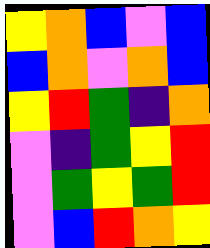[["yellow", "orange", "blue", "violet", "blue"], ["blue", "orange", "violet", "orange", "blue"], ["yellow", "red", "green", "indigo", "orange"], ["violet", "indigo", "green", "yellow", "red"], ["violet", "green", "yellow", "green", "red"], ["violet", "blue", "red", "orange", "yellow"]]